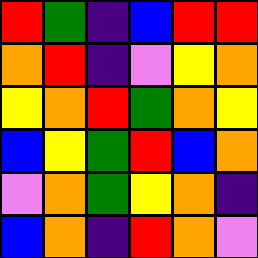[["red", "green", "indigo", "blue", "red", "red"], ["orange", "red", "indigo", "violet", "yellow", "orange"], ["yellow", "orange", "red", "green", "orange", "yellow"], ["blue", "yellow", "green", "red", "blue", "orange"], ["violet", "orange", "green", "yellow", "orange", "indigo"], ["blue", "orange", "indigo", "red", "orange", "violet"]]